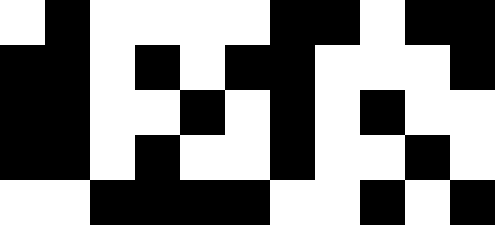[["white", "black", "white", "white", "white", "white", "black", "black", "white", "black", "black"], ["black", "black", "white", "black", "white", "black", "black", "white", "white", "white", "black"], ["black", "black", "white", "white", "black", "white", "black", "white", "black", "white", "white"], ["black", "black", "white", "black", "white", "white", "black", "white", "white", "black", "white"], ["white", "white", "black", "black", "black", "black", "white", "white", "black", "white", "black"]]